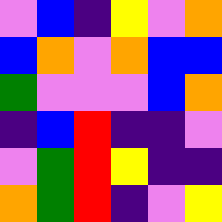[["violet", "blue", "indigo", "yellow", "violet", "orange"], ["blue", "orange", "violet", "orange", "blue", "blue"], ["green", "violet", "violet", "violet", "blue", "orange"], ["indigo", "blue", "red", "indigo", "indigo", "violet"], ["violet", "green", "red", "yellow", "indigo", "indigo"], ["orange", "green", "red", "indigo", "violet", "yellow"]]